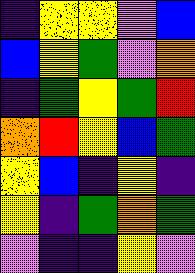[["indigo", "yellow", "yellow", "violet", "blue"], ["blue", "yellow", "green", "violet", "orange"], ["indigo", "green", "yellow", "green", "red"], ["orange", "red", "yellow", "blue", "green"], ["yellow", "blue", "indigo", "yellow", "indigo"], ["yellow", "indigo", "green", "orange", "green"], ["violet", "indigo", "indigo", "yellow", "violet"]]